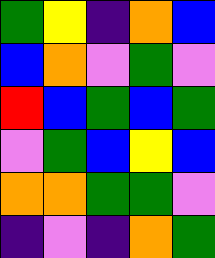[["green", "yellow", "indigo", "orange", "blue"], ["blue", "orange", "violet", "green", "violet"], ["red", "blue", "green", "blue", "green"], ["violet", "green", "blue", "yellow", "blue"], ["orange", "orange", "green", "green", "violet"], ["indigo", "violet", "indigo", "orange", "green"]]